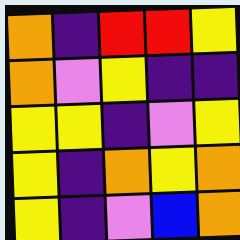[["orange", "indigo", "red", "red", "yellow"], ["orange", "violet", "yellow", "indigo", "indigo"], ["yellow", "yellow", "indigo", "violet", "yellow"], ["yellow", "indigo", "orange", "yellow", "orange"], ["yellow", "indigo", "violet", "blue", "orange"]]